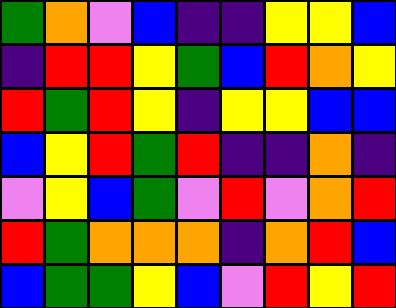[["green", "orange", "violet", "blue", "indigo", "indigo", "yellow", "yellow", "blue"], ["indigo", "red", "red", "yellow", "green", "blue", "red", "orange", "yellow"], ["red", "green", "red", "yellow", "indigo", "yellow", "yellow", "blue", "blue"], ["blue", "yellow", "red", "green", "red", "indigo", "indigo", "orange", "indigo"], ["violet", "yellow", "blue", "green", "violet", "red", "violet", "orange", "red"], ["red", "green", "orange", "orange", "orange", "indigo", "orange", "red", "blue"], ["blue", "green", "green", "yellow", "blue", "violet", "red", "yellow", "red"]]